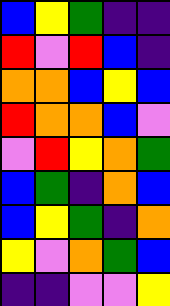[["blue", "yellow", "green", "indigo", "indigo"], ["red", "violet", "red", "blue", "indigo"], ["orange", "orange", "blue", "yellow", "blue"], ["red", "orange", "orange", "blue", "violet"], ["violet", "red", "yellow", "orange", "green"], ["blue", "green", "indigo", "orange", "blue"], ["blue", "yellow", "green", "indigo", "orange"], ["yellow", "violet", "orange", "green", "blue"], ["indigo", "indigo", "violet", "violet", "yellow"]]